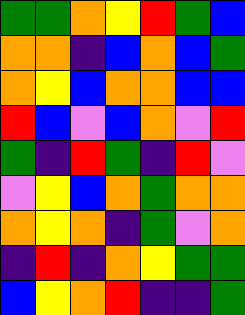[["green", "green", "orange", "yellow", "red", "green", "blue"], ["orange", "orange", "indigo", "blue", "orange", "blue", "green"], ["orange", "yellow", "blue", "orange", "orange", "blue", "blue"], ["red", "blue", "violet", "blue", "orange", "violet", "red"], ["green", "indigo", "red", "green", "indigo", "red", "violet"], ["violet", "yellow", "blue", "orange", "green", "orange", "orange"], ["orange", "yellow", "orange", "indigo", "green", "violet", "orange"], ["indigo", "red", "indigo", "orange", "yellow", "green", "green"], ["blue", "yellow", "orange", "red", "indigo", "indigo", "green"]]